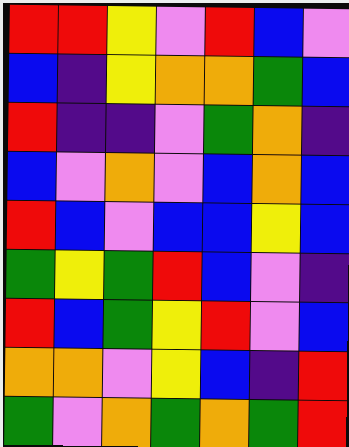[["red", "red", "yellow", "violet", "red", "blue", "violet"], ["blue", "indigo", "yellow", "orange", "orange", "green", "blue"], ["red", "indigo", "indigo", "violet", "green", "orange", "indigo"], ["blue", "violet", "orange", "violet", "blue", "orange", "blue"], ["red", "blue", "violet", "blue", "blue", "yellow", "blue"], ["green", "yellow", "green", "red", "blue", "violet", "indigo"], ["red", "blue", "green", "yellow", "red", "violet", "blue"], ["orange", "orange", "violet", "yellow", "blue", "indigo", "red"], ["green", "violet", "orange", "green", "orange", "green", "red"]]